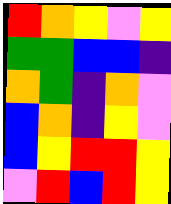[["red", "orange", "yellow", "violet", "yellow"], ["green", "green", "blue", "blue", "indigo"], ["orange", "green", "indigo", "orange", "violet"], ["blue", "orange", "indigo", "yellow", "violet"], ["blue", "yellow", "red", "red", "yellow"], ["violet", "red", "blue", "red", "yellow"]]